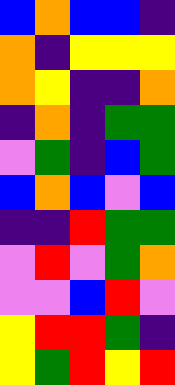[["blue", "orange", "blue", "blue", "indigo"], ["orange", "indigo", "yellow", "yellow", "yellow"], ["orange", "yellow", "indigo", "indigo", "orange"], ["indigo", "orange", "indigo", "green", "green"], ["violet", "green", "indigo", "blue", "green"], ["blue", "orange", "blue", "violet", "blue"], ["indigo", "indigo", "red", "green", "green"], ["violet", "red", "violet", "green", "orange"], ["violet", "violet", "blue", "red", "violet"], ["yellow", "red", "red", "green", "indigo"], ["yellow", "green", "red", "yellow", "red"]]